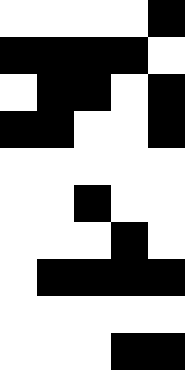[["white", "white", "white", "white", "black"], ["black", "black", "black", "black", "white"], ["white", "black", "black", "white", "black"], ["black", "black", "white", "white", "black"], ["white", "white", "white", "white", "white"], ["white", "white", "black", "white", "white"], ["white", "white", "white", "black", "white"], ["white", "black", "black", "black", "black"], ["white", "white", "white", "white", "white"], ["white", "white", "white", "black", "black"]]